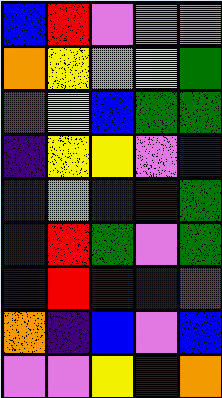[["blue", "red", "violet", "orange", "violet"], ["orange", "yellow", "orange", "yellow", "green"], ["green", "yellow", "blue", "green", "green"], ["indigo", "yellow", "yellow", "violet", "indigo"], ["indigo", "violet", "indigo", "indigo", "green"], ["blue", "red", "green", "violet", "green"], ["blue", "red", "indigo", "blue", "green"], ["orange", "indigo", "blue", "violet", "blue"], ["violet", "violet", "yellow", "indigo", "orange"]]